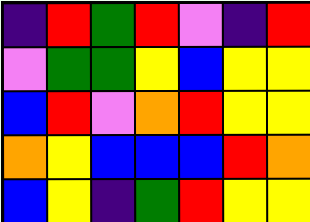[["indigo", "red", "green", "red", "violet", "indigo", "red"], ["violet", "green", "green", "yellow", "blue", "yellow", "yellow"], ["blue", "red", "violet", "orange", "red", "yellow", "yellow"], ["orange", "yellow", "blue", "blue", "blue", "red", "orange"], ["blue", "yellow", "indigo", "green", "red", "yellow", "yellow"]]